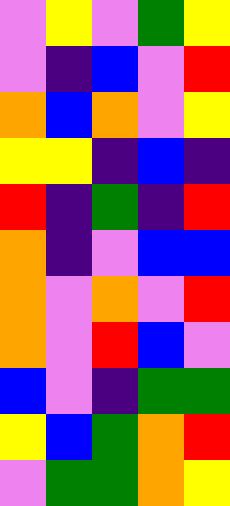[["violet", "yellow", "violet", "green", "yellow"], ["violet", "indigo", "blue", "violet", "red"], ["orange", "blue", "orange", "violet", "yellow"], ["yellow", "yellow", "indigo", "blue", "indigo"], ["red", "indigo", "green", "indigo", "red"], ["orange", "indigo", "violet", "blue", "blue"], ["orange", "violet", "orange", "violet", "red"], ["orange", "violet", "red", "blue", "violet"], ["blue", "violet", "indigo", "green", "green"], ["yellow", "blue", "green", "orange", "red"], ["violet", "green", "green", "orange", "yellow"]]